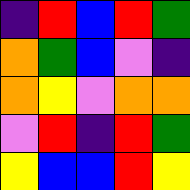[["indigo", "red", "blue", "red", "green"], ["orange", "green", "blue", "violet", "indigo"], ["orange", "yellow", "violet", "orange", "orange"], ["violet", "red", "indigo", "red", "green"], ["yellow", "blue", "blue", "red", "yellow"]]